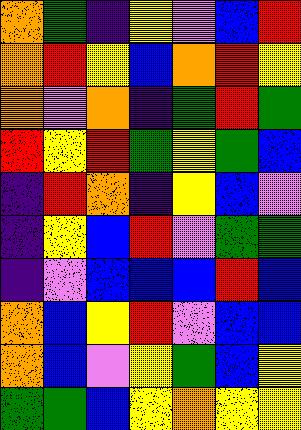[["orange", "green", "indigo", "yellow", "violet", "blue", "red"], ["orange", "red", "yellow", "blue", "orange", "red", "yellow"], ["orange", "violet", "orange", "indigo", "green", "red", "green"], ["red", "yellow", "red", "green", "yellow", "green", "blue"], ["indigo", "red", "orange", "indigo", "yellow", "blue", "violet"], ["indigo", "yellow", "blue", "red", "violet", "green", "green"], ["indigo", "violet", "blue", "blue", "blue", "red", "blue"], ["orange", "blue", "yellow", "red", "violet", "blue", "blue"], ["orange", "blue", "violet", "yellow", "green", "blue", "yellow"], ["green", "green", "blue", "yellow", "orange", "yellow", "yellow"]]